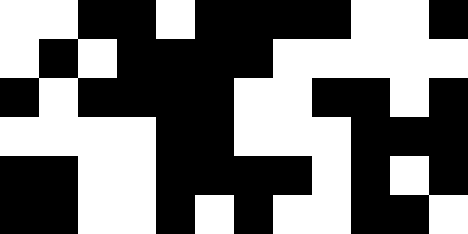[["white", "white", "black", "black", "white", "black", "black", "black", "black", "white", "white", "black"], ["white", "black", "white", "black", "black", "black", "black", "white", "white", "white", "white", "white"], ["black", "white", "black", "black", "black", "black", "white", "white", "black", "black", "white", "black"], ["white", "white", "white", "white", "black", "black", "white", "white", "white", "black", "black", "black"], ["black", "black", "white", "white", "black", "black", "black", "black", "white", "black", "white", "black"], ["black", "black", "white", "white", "black", "white", "black", "white", "white", "black", "black", "white"]]